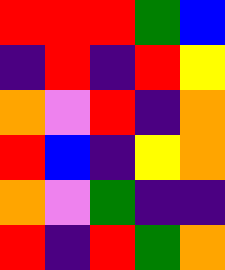[["red", "red", "red", "green", "blue"], ["indigo", "red", "indigo", "red", "yellow"], ["orange", "violet", "red", "indigo", "orange"], ["red", "blue", "indigo", "yellow", "orange"], ["orange", "violet", "green", "indigo", "indigo"], ["red", "indigo", "red", "green", "orange"]]